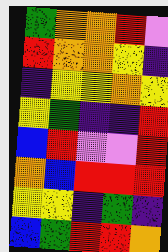[["green", "orange", "orange", "red", "violet"], ["red", "orange", "orange", "yellow", "indigo"], ["indigo", "yellow", "yellow", "orange", "yellow"], ["yellow", "green", "indigo", "indigo", "red"], ["blue", "red", "violet", "violet", "red"], ["orange", "blue", "red", "red", "red"], ["yellow", "yellow", "indigo", "green", "indigo"], ["blue", "green", "red", "red", "orange"]]